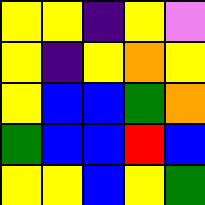[["yellow", "yellow", "indigo", "yellow", "violet"], ["yellow", "indigo", "yellow", "orange", "yellow"], ["yellow", "blue", "blue", "green", "orange"], ["green", "blue", "blue", "red", "blue"], ["yellow", "yellow", "blue", "yellow", "green"]]